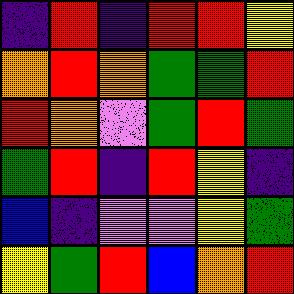[["indigo", "red", "indigo", "red", "red", "yellow"], ["orange", "red", "orange", "green", "green", "red"], ["red", "orange", "violet", "green", "red", "green"], ["green", "red", "indigo", "red", "yellow", "indigo"], ["blue", "indigo", "violet", "violet", "yellow", "green"], ["yellow", "green", "red", "blue", "orange", "red"]]